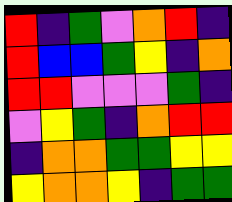[["red", "indigo", "green", "violet", "orange", "red", "indigo"], ["red", "blue", "blue", "green", "yellow", "indigo", "orange"], ["red", "red", "violet", "violet", "violet", "green", "indigo"], ["violet", "yellow", "green", "indigo", "orange", "red", "red"], ["indigo", "orange", "orange", "green", "green", "yellow", "yellow"], ["yellow", "orange", "orange", "yellow", "indigo", "green", "green"]]